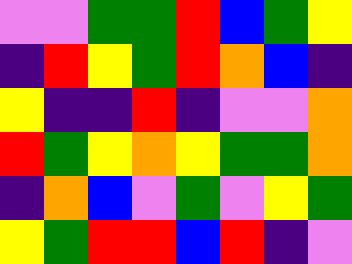[["violet", "violet", "green", "green", "red", "blue", "green", "yellow"], ["indigo", "red", "yellow", "green", "red", "orange", "blue", "indigo"], ["yellow", "indigo", "indigo", "red", "indigo", "violet", "violet", "orange"], ["red", "green", "yellow", "orange", "yellow", "green", "green", "orange"], ["indigo", "orange", "blue", "violet", "green", "violet", "yellow", "green"], ["yellow", "green", "red", "red", "blue", "red", "indigo", "violet"]]